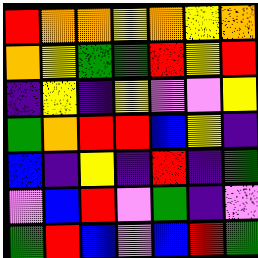[["red", "orange", "orange", "yellow", "orange", "yellow", "orange"], ["orange", "yellow", "green", "green", "red", "yellow", "red"], ["indigo", "yellow", "indigo", "yellow", "violet", "violet", "yellow"], ["green", "orange", "red", "red", "blue", "yellow", "indigo"], ["blue", "indigo", "yellow", "indigo", "red", "indigo", "green"], ["violet", "blue", "red", "violet", "green", "indigo", "violet"], ["green", "red", "blue", "violet", "blue", "red", "green"]]